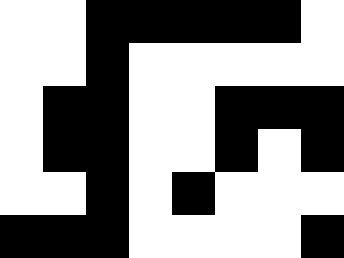[["white", "white", "black", "black", "black", "black", "black", "white"], ["white", "white", "black", "white", "white", "white", "white", "white"], ["white", "black", "black", "white", "white", "black", "black", "black"], ["white", "black", "black", "white", "white", "black", "white", "black"], ["white", "white", "black", "white", "black", "white", "white", "white"], ["black", "black", "black", "white", "white", "white", "white", "black"]]